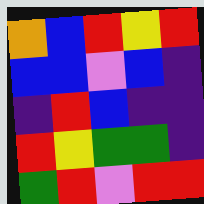[["orange", "blue", "red", "yellow", "red"], ["blue", "blue", "violet", "blue", "indigo"], ["indigo", "red", "blue", "indigo", "indigo"], ["red", "yellow", "green", "green", "indigo"], ["green", "red", "violet", "red", "red"]]